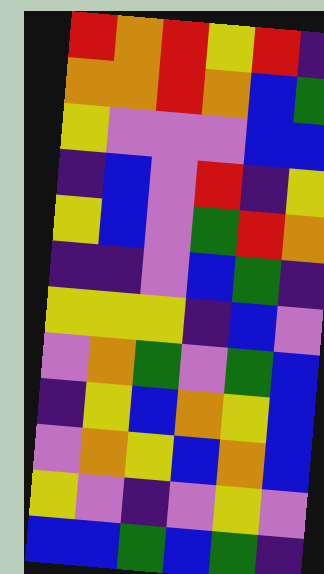[["red", "orange", "red", "yellow", "red", "indigo"], ["orange", "orange", "red", "orange", "blue", "green"], ["yellow", "violet", "violet", "violet", "blue", "blue"], ["indigo", "blue", "violet", "red", "indigo", "yellow"], ["yellow", "blue", "violet", "green", "red", "orange"], ["indigo", "indigo", "violet", "blue", "green", "indigo"], ["yellow", "yellow", "yellow", "indigo", "blue", "violet"], ["violet", "orange", "green", "violet", "green", "blue"], ["indigo", "yellow", "blue", "orange", "yellow", "blue"], ["violet", "orange", "yellow", "blue", "orange", "blue"], ["yellow", "violet", "indigo", "violet", "yellow", "violet"], ["blue", "blue", "green", "blue", "green", "indigo"]]